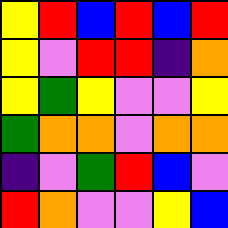[["yellow", "red", "blue", "red", "blue", "red"], ["yellow", "violet", "red", "red", "indigo", "orange"], ["yellow", "green", "yellow", "violet", "violet", "yellow"], ["green", "orange", "orange", "violet", "orange", "orange"], ["indigo", "violet", "green", "red", "blue", "violet"], ["red", "orange", "violet", "violet", "yellow", "blue"]]